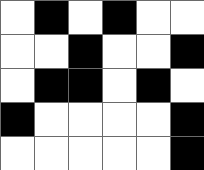[["white", "black", "white", "black", "white", "white"], ["white", "white", "black", "white", "white", "black"], ["white", "black", "black", "white", "black", "white"], ["black", "white", "white", "white", "white", "black"], ["white", "white", "white", "white", "white", "black"]]